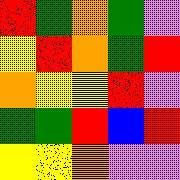[["red", "green", "orange", "green", "violet"], ["yellow", "red", "orange", "green", "red"], ["orange", "yellow", "yellow", "red", "violet"], ["green", "green", "red", "blue", "red"], ["yellow", "yellow", "orange", "violet", "violet"]]